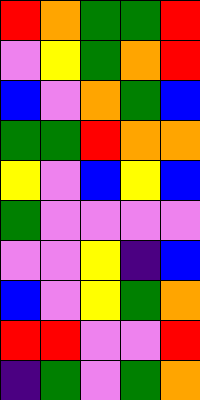[["red", "orange", "green", "green", "red"], ["violet", "yellow", "green", "orange", "red"], ["blue", "violet", "orange", "green", "blue"], ["green", "green", "red", "orange", "orange"], ["yellow", "violet", "blue", "yellow", "blue"], ["green", "violet", "violet", "violet", "violet"], ["violet", "violet", "yellow", "indigo", "blue"], ["blue", "violet", "yellow", "green", "orange"], ["red", "red", "violet", "violet", "red"], ["indigo", "green", "violet", "green", "orange"]]